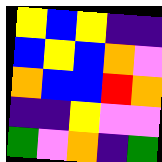[["yellow", "blue", "yellow", "indigo", "indigo"], ["blue", "yellow", "blue", "orange", "violet"], ["orange", "blue", "blue", "red", "orange"], ["indigo", "indigo", "yellow", "violet", "violet"], ["green", "violet", "orange", "indigo", "green"]]